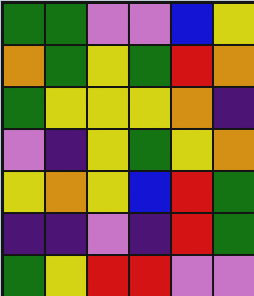[["green", "green", "violet", "violet", "blue", "yellow"], ["orange", "green", "yellow", "green", "red", "orange"], ["green", "yellow", "yellow", "yellow", "orange", "indigo"], ["violet", "indigo", "yellow", "green", "yellow", "orange"], ["yellow", "orange", "yellow", "blue", "red", "green"], ["indigo", "indigo", "violet", "indigo", "red", "green"], ["green", "yellow", "red", "red", "violet", "violet"]]